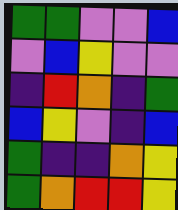[["green", "green", "violet", "violet", "blue"], ["violet", "blue", "yellow", "violet", "violet"], ["indigo", "red", "orange", "indigo", "green"], ["blue", "yellow", "violet", "indigo", "blue"], ["green", "indigo", "indigo", "orange", "yellow"], ["green", "orange", "red", "red", "yellow"]]